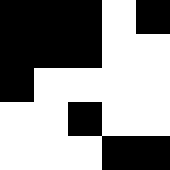[["black", "black", "black", "white", "black"], ["black", "black", "black", "white", "white"], ["black", "white", "white", "white", "white"], ["white", "white", "black", "white", "white"], ["white", "white", "white", "black", "black"]]